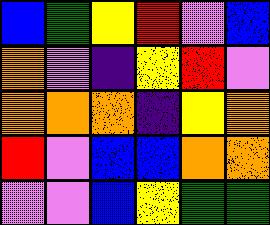[["blue", "green", "yellow", "red", "violet", "blue"], ["orange", "violet", "indigo", "yellow", "red", "violet"], ["orange", "orange", "orange", "indigo", "yellow", "orange"], ["red", "violet", "blue", "blue", "orange", "orange"], ["violet", "violet", "blue", "yellow", "green", "green"]]